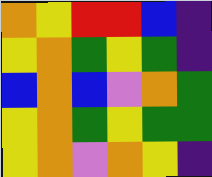[["orange", "yellow", "red", "red", "blue", "indigo"], ["yellow", "orange", "green", "yellow", "green", "indigo"], ["blue", "orange", "blue", "violet", "orange", "green"], ["yellow", "orange", "green", "yellow", "green", "green"], ["yellow", "orange", "violet", "orange", "yellow", "indigo"]]